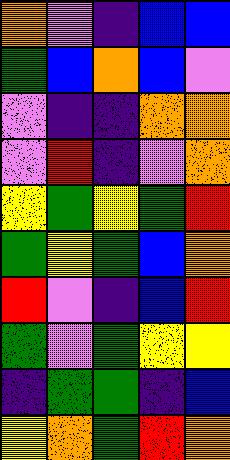[["orange", "violet", "indigo", "blue", "blue"], ["green", "blue", "orange", "blue", "violet"], ["violet", "indigo", "indigo", "orange", "orange"], ["violet", "red", "indigo", "violet", "orange"], ["yellow", "green", "yellow", "green", "red"], ["green", "yellow", "green", "blue", "orange"], ["red", "violet", "indigo", "blue", "red"], ["green", "violet", "green", "yellow", "yellow"], ["indigo", "green", "green", "indigo", "blue"], ["yellow", "orange", "green", "red", "orange"]]